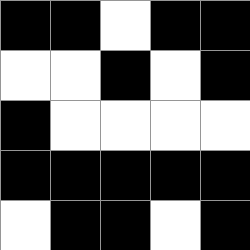[["black", "black", "white", "black", "black"], ["white", "white", "black", "white", "black"], ["black", "white", "white", "white", "white"], ["black", "black", "black", "black", "black"], ["white", "black", "black", "white", "black"]]